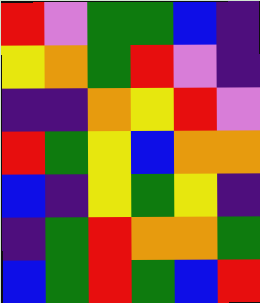[["red", "violet", "green", "green", "blue", "indigo"], ["yellow", "orange", "green", "red", "violet", "indigo"], ["indigo", "indigo", "orange", "yellow", "red", "violet"], ["red", "green", "yellow", "blue", "orange", "orange"], ["blue", "indigo", "yellow", "green", "yellow", "indigo"], ["indigo", "green", "red", "orange", "orange", "green"], ["blue", "green", "red", "green", "blue", "red"]]